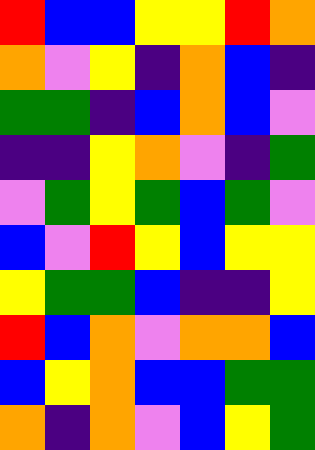[["red", "blue", "blue", "yellow", "yellow", "red", "orange"], ["orange", "violet", "yellow", "indigo", "orange", "blue", "indigo"], ["green", "green", "indigo", "blue", "orange", "blue", "violet"], ["indigo", "indigo", "yellow", "orange", "violet", "indigo", "green"], ["violet", "green", "yellow", "green", "blue", "green", "violet"], ["blue", "violet", "red", "yellow", "blue", "yellow", "yellow"], ["yellow", "green", "green", "blue", "indigo", "indigo", "yellow"], ["red", "blue", "orange", "violet", "orange", "orange", "blue"], ["blue", "yellow", "orange", "blue", "blue", "green", "green"], ["orange", "indigo", "orange", "violet", "blue", "yellow", "green"]]